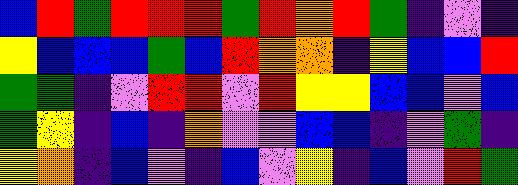[["blue", "red", "green", "red", "red", "red", "green", "red", "orange", "red", "green", "indigo", "violet", "indigo"], ["yellow", "blue", "blue", "blue", "green", "blue", "red", "orange", "orange", "indigo", "yellow", "blue", "blue", "red"], ["green", "green", "indigo", "violet", "red", "red", "violet", "red", "yellow", "yellow", "blue", "blue", "violet", "blue"], ["green", "yellow", "indigo", "blue", "indigo", "orange", "violet", "violet", "blue", "blue", "indigo", "violet", "green", "indigo"], ["yellow", "orange", "indigo", "blue", "violet", "indigo", "blue", "violet", "yellow", "indigo", "blue", "violet", "red", "green"]]